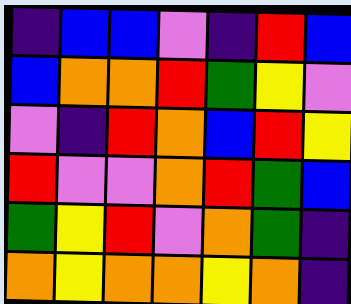[["indigo", "blue", "blue", "violet", "indigo", "red", "blue"], ["blue", "orange", "orange", "red", "green", "yellow", "violet"], ["violet", "indigo", "red", "orange", "blue", "red", "yellow"], ["red", "violet", "violet", "orange", "red", "green", "blue"], ["green", "yellow", "red", "violet", "orange", "green", "indigo"], ["orange", "yellow", "orange", "orange", "yellow", "orange", "indigo"]]